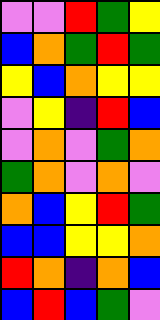[["violet", "violet", "red", "green", "yellow"], ["blue", "orange", "green", "red", "green"], ["yellow", "blue", "orange", "yellow", "yellow"], ["violet", "yellow", "indigo", "red", "blue"], ["violet", "orange", "violet", "green", "orange"], ["green", "orange", "violet", "orange", "violet"], ["orange", "blue", "yellow", "red", "green"], ["blue", "blue", "yellow", "yellow", "orange"], ["red", "orange", "indigo", "orange", "blue"], ["blue", "red", "blue", "green", "violet"]]